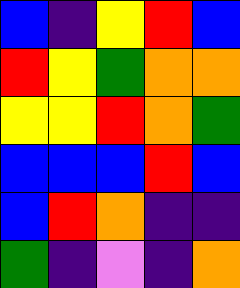[["blue", "indigo", "yellow", "red", "blue"], ["red", "yellow", "green", "orange", "orange"], ["yellow", "yellow", "red", "orange", "green"], ["blue", "blue", "blue", "red", "blue"], ["blue", "red", "orange", "indigo", "indigo"], ["green", "indigo", "violet", "indigo", "orange"]]